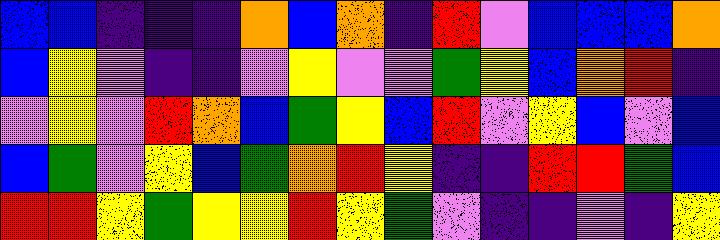[["blue", "blue", "indigo", "indigo", "indigo", "orange", "blue", "orange", "indigo", "red", "violet", "blue", "blue", "blue", "orange"], ["blue", "yellow", "violet", "indigo", "indigo", "violet", "yellow", "violet", "violet", "green", "yellow", "blue", "orange", "red", "indigo"], ["violet", "yellow", "violet", "red", "orange", "blue", "green", "yellow", "blue", "red", "violet", "yellow", "blue", "violet", "blue"], ["blue", "green", "violet", "yellow", "blue", "green", "orange", "red", "yellow", "indigo", "indigo", "red", "red", "green", "blue"], ["red", "red", "yellow", "green", "yellow", "yellow", "red", "yellow", "green", "violet", "indigo", "indigo", "violet", "indigo", "yellow"]]